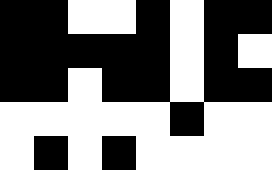[["black", "black", "white", "white", "black", "white", "black", "black"], ["black", "black", "black", "black", "black", "white", "black", "white"], ["black", "black", "white", "black", "black", "white", "black", "black"], ["white", "white", "white", "white", "white", "black", "white", "white"], ["white", "black", "white", "black", "white", "white", "white", "white"]]